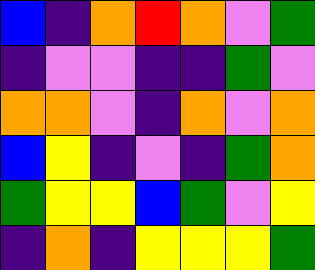[["blue", "indigo", "orange", "red", "orange", "violet", "green"], ["indigo", "violet", "violet", "indigo", "indigo", "green", "violet"], ["orange", "orange", "violet", "indigo", "orange", "violet", "orange"], ["blue", "yellow", "indigo", "violet", "indigo", "green", "orange"], ["green", "yellow", "yellow", "blue", "green", "violet", "yellow"], ["indigo", "orange", "indigo", "yellow", "yellow", "yellow", "green"]]